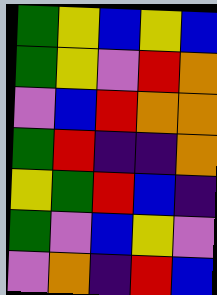[["green", "yellow", "blue", "yellow", "blue"], ["green", "yellow", "violet", "red", "orange"], ["violet", "blue", "red", "orange", "orange"], ["green", "red", "indigo", "indigo", "orange"], ["yellow", "green", "red", "blue", "indigo"], ["green", "violet", "blue", "yellow", "violet"], ["violet", "orange", "indigo", "red", "blue"]]